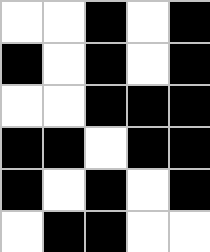[["white", "white", "black", "white", "black"], ["black", "white", "black", "white", "black"], ["white", "white", "black", "black", "black"], ["black", "black", "white", "black", "black"], ["black", "white", "black", "white", "black"], ["white", "black", "black", "white", "white"]]